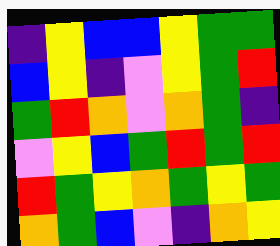[["indigo", "yellow", "blue", "blue", "yellow", "green", "green"], ["blue", "yellow", "indigo", "violet", "yellow", "green", "red"], ["green", "red", "orange", "violet", "orange", "green", "indigo"], ["violet", "yellow", "blue", "green", "red", "green", "red"], ["red", "green", "yellow", "orange", "green", "yellow", "green"], ["orange", "green", "blue", "violet", "indigo", "orange", "yellow"]]